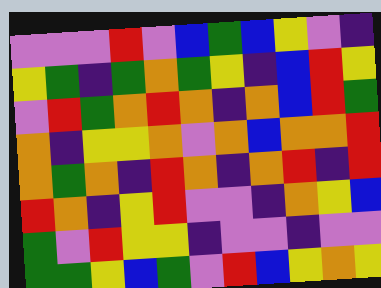[["violet", "violet", "violet", "red", "violet", "blue", "green", "blue", "yellow", "violet", "indigo"], ["yellow", "green", "indigo", "green", "orange", "green", "yellow", "indigo", "blue", "red", "yellow"], ["violet", "red", "green", "orange", "red", "orange", "indigo", "orange", "blue", "red", "green"], ["orange", "indigo", "yellow", "yellow", "orange", "violet", "orange", "blue", "orange", "orange", "red"], ["orange", "green", "orange", "indigo", "red", "orange", "indigo", "orange", "red", "indigo", "red"], ["red", "orange", "indigo", "yellow", "red", "violet", "violet", "indigo", "orange", "yellow", "blue"], ["green", "violet", "red", "yellow", "yellow", "indigo", "violet", "violet", "indigo", "violet", "violet"], ["green", "green", "yellow", "blue", "green", "violet", "red", "blue", "yellow", "orange", "yellow"]]